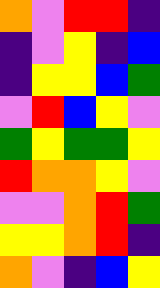[["orange", "violet", "red", "red", "indigo"], ["indigo", "violet", "yellow", "indigo", "blue"], ["indigo", "yellow", "yellow", "blue", "green"], ["violet", "red", "blue", "yellow", "violet"], ["green", "yellow", "green", "green", "yellow"], ["red", "orange", "orange", "yellow", "violet"], ["violet", "violet", "orange", "red", "green"], ["yellow", "yellow", "orange", "red", "indigo"], ["orange", "violet", "indigo", "blue", "yellow"]]